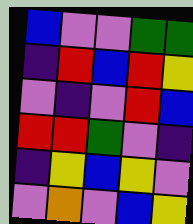[["blue", "violet", "violet", "green", "green"], ["indigo", "red", "blue", "red", "yellow"], ["violet", "indigo", "violet", "red", "blue"], ["red", "red", "green", "violet", "indigo"], ["indigo", "yellow", "blue", "yellow", "violet"], ["violet", "orange", "violet", "blue", "yellow"]]